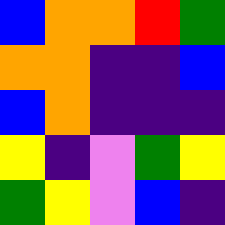[["blue", "orange", "orange", "red", "green"], ["orange", "orange", "indigo", "indigo", "blue"], ["blue", "orange", "indigo", "indigo", "indigo"], ["yellow", "indigo", "violet", "green", "yellow"], ["green", "yellow", "violet", "blue", "indigo"]]